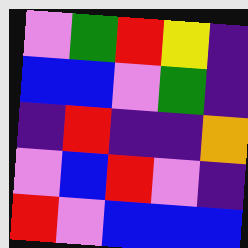[["violet", "green", "red", "yellow", "indigo"], ["blue", "blue", "violet", "green", "indigo"], ["indigo", "red", "indigo", "indigo", "orange"], ["violet", "blue", "red", "violet", "indigo"], ["red", "violet", "blue", "blue", "blue"]]